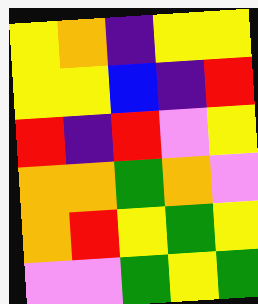[["yellow", "orange", "indigo", "yellow", "yellow"], ["yellow", "yellow", "blue", "indigo", "red"], ["red", "indigo", "red", "violet", "yellow"], ["orange", "orange", "green", "orange", "violet"], ["orange", "red", "yellow", "green", "yellow"], ["violet", "violet", "green", "yellow", "green"]]